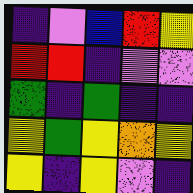[["indigo", "violet", "blue", "red", "yellow"], ["red", "red", "indigo", "violet", "violet"], ["green", "indigo", "green", "indigo", "indigo"], ["yellow", "green", "yellow", "orange", "yellow"], ["yellow", "indigo", "yellow", "violet", "indigo"]]